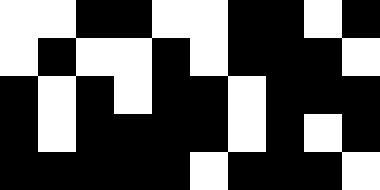[["white", "white", "black", "black", "white", "white", "black", "black", "white", "black"], ["white", "black", "white", "white", "black", "white", "black", "black", "black", "white"], ["black", "white", "black", "white", "black", "black", "white", "black", "black", "black"], ["black", "white", "black", "black", "black", "black", "white", "black", "white", "black"], ["black", "black", "black", "black", "black", "white", "black", "black", "black", "white"]]